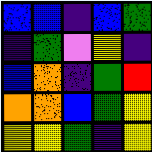[["blue", "blue", "indigo", "blue", "green"], ["indigo", "green", "violet", "yellow", "indigo"], ["blue", "orange", "indigo", "green", "red"], ["orange", "orange", "blue", "green", "yellow"], ["yellow", "yellow", "green", "indigo", "yellow"]]